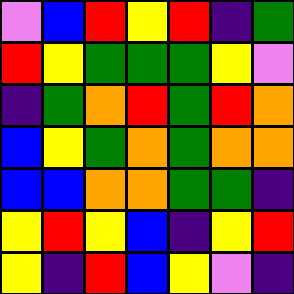[["violet", "blue", "red", "yellow", "red", "indigo", "green"], ["red", "yellow", "green", "green", "green", "yellow", "violet"], ["indigo", "green", "orange", "red", "green", "red", "orange"], ["blue", "yellow", "green", "orange", "green", "orange", "orange"], ["blue", "blue", "orange", "orange", "green", "green", "indigo"], ["yellow", "red", "yellow", "blue", "indigo", "yellow", "red"], ["yellow", "indigo", "red", "blue", "yellow", "violet", "indigo"]]